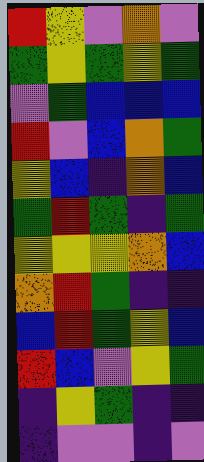[["red", "yellow", "violet", "orange", "violet"], ["green", "yellow", "green", "yellow", "green"], ["violet", "green", "blue", "blue", "blue"], ["red", "violet", "blue", "orange", "green"], ["yellow", "blue", "indigo", "orange", "blue"], ["green", "red", "green", "indigo", "green"], ["yellow", "yellow", "yellow", "orange", "blue"], ["orange", "red", "green", "indigo", "indigo"], ["blue", "red", "green", "yellow", "blue"], ["red", "blue", "violet", "yellow", "green"], ["indigo", "yellow", "green", "indigo", "indigo"], ["indigo", "violet", "violet", "indigo", "violet"]]